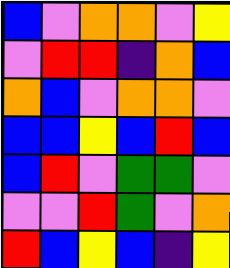[["blue", "violet", "orange", "orange", "violet", "yellow"], ["violet", "red", "red", "indigo", "orange", "blue"], ["orange", "blue", "violet", "orange", "orange", "violet"], ["blue", "blue", "yellow", "blue", "red", "blue"], ["blue", "red", "violet", "green", "green", "violet"], ["violet", "violet", "red", "green", "violet", "orange"], ["red", "blue", "yellow", "blue", "indigo", "yellow"]]